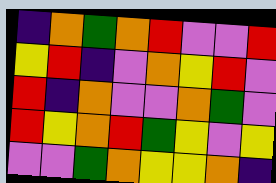[["indigo", "orange", "green", "orange", "red", "violet", "violet", "red"], ["yellow", "red", "indigo", "violet", "orange", "yellow", "red", "violet"], ["red", "indigo", "orange", "violet", "violet", "orange", "green", "violet"], ["red", "yellow", "orange", "red", "green", "yellow", "violet", "yellow"], ["violet", "violet", "green", "orange", "yellow", "yellow", "orange", "indigo"]]